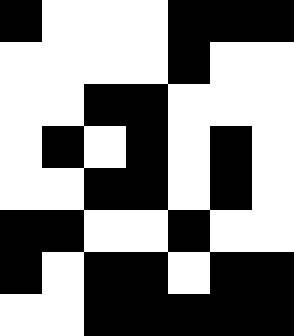[["black", "white", "white", "white", "black", "black", "black"], ["white", "white", "white", "white", "black", "white", "white"], ["white", "white", "black", "black", "white", "white", "white"], ["white", "black", "white", "black", "white", "black", "white"], ["white", "white", "black", "black", "white", "black", "white"], ["black", "black", "white", "white", "black", "white", "white"], ["black", "white", "black", "black", "white", "black", "black"], ["white", "white", "black", "black", "black", "black", "black"]]